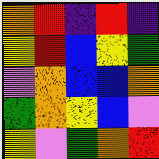[["orange", "red", "indigo", "red", "indigo"], ["yellow", "red", "blue", "yellow", "green"], ["violet", "orange", "blue", "blue", "orange"], ["green", "orange", "yellow", "blue", "violet"], ["yellow", "violet", "green", "orange", "red"]]